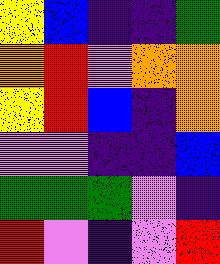[["yellow", "blue", "indigo", "indigo", "green"], ["orange", "red", "violet", "orange", "orange"], ["yellow", "red", "blue", "indigo", "orange"], ["violet", "violet", "indigo", "indigo", "blue"], ["green", "green", "green", "violet", "indigo"], ["red", "violet", "indigo", "violet", "red"]]